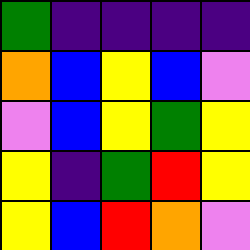[["green", "indigo", "indigo", "indigo", "indigo"], ["orange", "blue", "yellow", "blue", "violet"], ["violet", "blue", "yellow", "green", "yellow"], ["yellow", "indigo", "green", "red", "yellow"], ["yellow", "blue", "red", "orange", "violet"]]